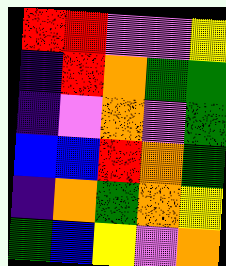[["red", "red", "violet", "violet", "yellow"], ["indigo", "red", "orange", "green", "green"], ["indigo", "violet", "orange", "violet", "green"], ["blue", "blue", "red", "orange", "green"], ["indigo", "orange", "green", "orange", "yellow"], ["green", "blue", "yellow", "violet", "orange"]]